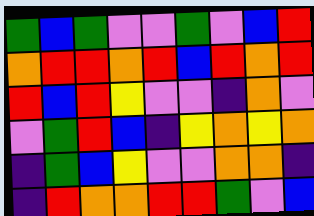[["green", "blue", "green", "violet", "violet", "green", "violet", "blue", "red"], ["orange", "red", "red", "orange", "red", "blue", "red", "orange", "red"], ["red", "blue", "red", "yellow", "violet", "violet", "indigo", "orange", "violet"], ["violet", "green", "red", "blue", "indigo", "yellow", "orange", "yellow", "orange"], ["indigo", "green", "blue", "yellow", "violet", "violet", "orange", "orange", "indigo"], ["indigo", "red", "orange", "orange", "red", "red", "green", "violet", "blue"]]